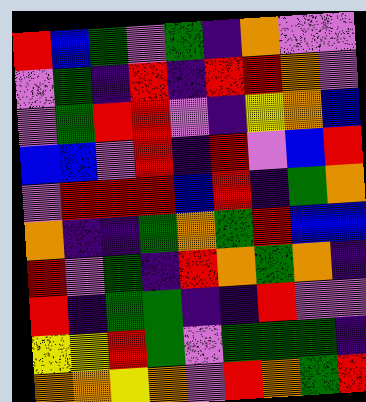[["red", "blue", "green", "violet", "green", "indigo", "orange", "violet", "violet"], ["violet", "green", "indigo", "red", "indigo", "red", "red", "orange", "violet"], ["violet", "green", "red", "red", "violet", "indigo", "yellow", "orange", "blue"], ["blue", "blue", "violet", "red", "indigo", "red", "violet", "blue", "red"], ["violet", "red", "red", "red", "blue", "red", "indigo", "green", "orange"], ["orange", "indigo", "indigo", "green", "orange", "green", "red", "blue", "blue"], ["red", "violet", "green", "indigo", "red", "orange", "green", "orange", "indigo"], ["red", "indigo", "green", "green", "indigo", "indigo", "red", "violet", "violet"], ["yellow", "yellow", "red", "green", "violet", "green", "green", "green", "indigo"], ["orange", "orange", "yellow", "orange", "violet", "red", "orange", "green", "red"]]